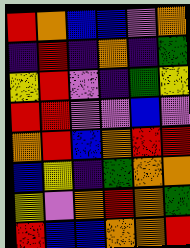[["red", "orange", "blue", "blue", "violet", "orange"], ["indigo", "red", "indigo", "orange", "indigo", "green"], ["yellow", "red", "violet", "indigo", "green", "yellow"], ["red", "red", "violet", "violet", "blue", "violet"], ["orange", "red", "blue", "orange", "red", "red"], ["blue", "yellow", "indigo", "green", "orange", "orange"], ["yellow", "violet", "orange", "red", "orange", "green"], ["red", "blue", "blue", "orange", "orange", "red"]]